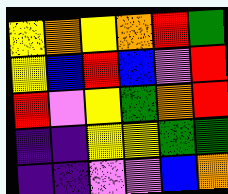[["yellow", "orange", "yellow", "orange", "red", "green"], ["yellow", "blue", "red", "blue", "violet", "red"], ["red", "violet", "yellow", "green", "orange", "red"], ["indigo", "indigo", "yellow", "yellow", "green", "green"], ["indigo", "indigo", "violet", "violet", "blue", "orange"]]